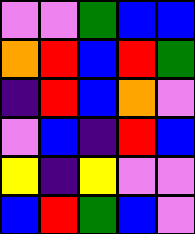[["violet", "violet", "green", "blue", "blue"], ["orange", "red", "blue", "red", "green"], ["indigo", "red", "blue", "orange", "violet"], ["violet", "blue", "indigo", "red", "blue"], ["yellow", "indigo", "yellow", "violet", "violet"], ["blue", "red", "green", "blue", "violet"]]